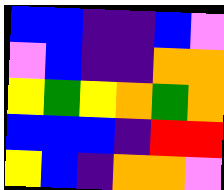[["blue", "blue", "indigo", "indigo", "blue", "violet"], ["violet", "blue", "indigo", "indigo", "orange", "orange"], ["yellow", "green", "yellow", "orange", "green", "orange"], ["blue", "blue", "blue", "indigo", "red", "red"], ["yellow", "blue", "indigo", "orange", "orange", "violet"]]